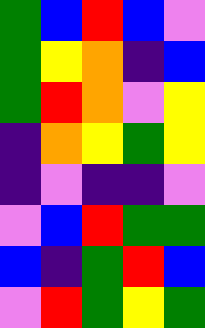[["green", "blue", "red", "blue", "violet"], ["green", "yellow", "orange", "indigo", "blue"], ["green", "red", "orange", "violet", "yellow"], ["indigo", "orange", "yellow", "green", "yellow"], ["indigo", "violet", "indigo", "indigo", "violet"], ["violet", "blue", "red", "green", "green"], ["blue", "indigo", "green", "red", "blue"], ["violet", "red", "green", "yellow", "green"]]